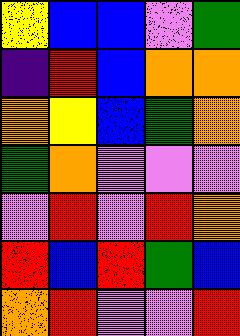[["yellow", "blue", "blue", "violet", "green"], ["indigo", "red", "blue", "orange", "orange"], ["orange", "yellow", "blue", "green", "orange"], ["green", "orange", "violet", "violet", "violet"], ["violet", "red", "violet", "red", "orange"], ["red", "blue", "red", "green", "blue"], ["orange", "red", "violet", "violet", "red"]]